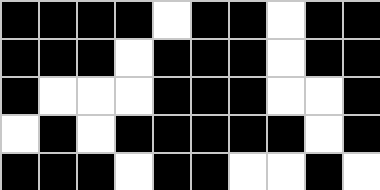[["black", "black", "black", "black", "white", "black", "black", "white", "black", "black"], ["black", "black", "black", "white", "black", "black", "black", "white", "black", "black"], ["black", "white", "white", "white", "black", "black", "black", "white", "white", "black"], ["white", "black", "white", "black", "black", "black", "black", "black", "white", "black"], ["black", "black", "black", "white", "black", "black", "white", "white", "black", "white"]]